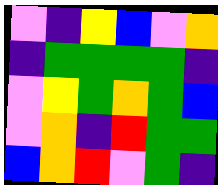[["violet", "indigo", "yellow", "blue", "violet", "orange"], ["indigo", "green", "green", "green", "green", "indigo"], ["violet", "yellow", "green", "orange", "green", "blue"], ["violet", "orange", "indigo", "red", "green", "green"], ["blue", "orange", "red", "violet", "green", "indigo"]]